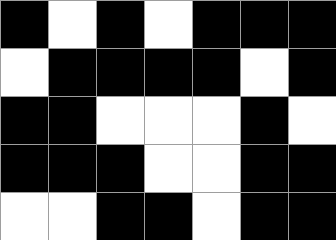[["black", "white", "black", "white", "black", "black", "black"], ["white", "black", "black", "black", "black", "white", "black"], ["black", "black", "white", "white", "white", "black", "white"], ["black", "black", "black", "white", "white", "black", "black"], ["white", "white", "black", "black", "white", "black", "black"]]